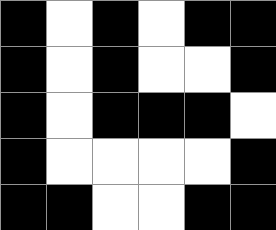[["black", "white", "black", "white", "black", "black"], ["black", "white", "black", "white", "white", "black"], ["black", "white", "black", "black", "black", "white"], ["black", "white", "white", "white", "white", "black"], ["black", "black", "white", "white", "black", "black"]]